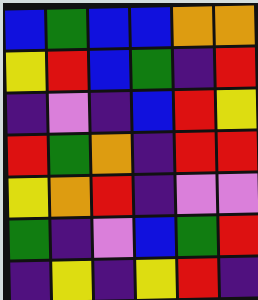[["blue", "green", "blue", "blue", "orange", "orange"], ["yellow", "red", "blue", "green", "indigo", "red"], ["indigo", "violet", "indigo", "blue", "red", "yellow"], ["red", "green", "orange", "indigo", "red", "red"], ["yellow", "orange", "red", "indigo", "violet", "violet"], ["green", "indigo", "violet", "blue", "green", "red"], ["indigo", "yellow", "indigo", "yellow", "red", "indigo"]]